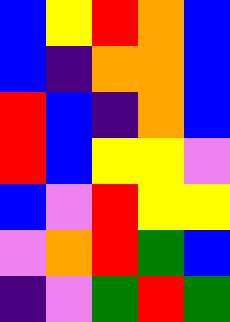[["blue", "yellow", "red", "orange", "blue"], ["blue", "indigo", "orange", "orange", "blue"], ["red", "blue", "indigo", "orange", "blue"], ["red", "blue", "yellow", "yellow", "violet"], ["blue", "violet", "red", "yellow", "yellow"], ["violet", "orange", "red", "green", "blue"], ["indigo", "violet", "green", "red", "green"]]